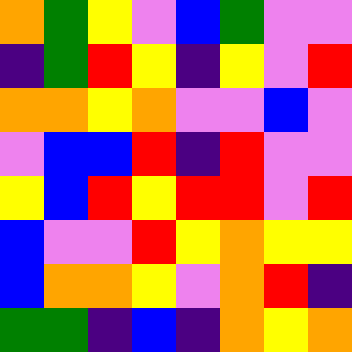[["orange", "green", "yellow", "violet", "blue", "green", "violet", "violet"], ["indigo", "green", "red", "yellow", "indigo", "yellow", "violet", "red"], ["orange", "orange", "yellow", "orange", "violet", "violet", "blue", "violet"], ["violet", "blue", "blue", "red", "indigo", "red", "violet", "violet"], ["yellow", "blue", "red", "yellow", "red", "red", "violet", "red"], ["blue", "violet", "violet", "red", "yellow", "orange", "yellow", "yellow"], ["blue", "orange", "orange", "yellow", "violet", "orange", "red", "indigo"], ["green", "green", "indigo", "blue", "indigo", "orange", "yellow", "orange"]]